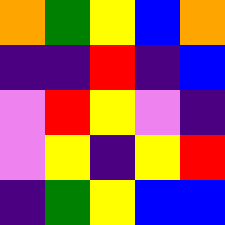[["orange", "green", "yellow", "blue", "orange"], ["indigo", "indigo", "red", "indigo", "blue"], ["violet", "red", "yellow", "violet", "indigo"], ["violet", "yellow", "indigo", "yellow", "red"], ["indigo", "green", "yellow", "blue", "blue"]]